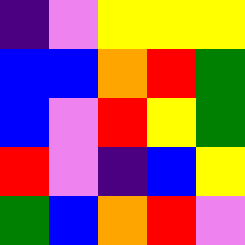[["indigo", "violet", "yellow", "yellow", "yellow"], ["blue", "blue", "orange", "red", "green"], ["blue", "violet", "red", "yellow", "green"], ["red", "violet", "indigo", "blue", "yellow"], ["green", "blue", "orange", "red", "violet"]]